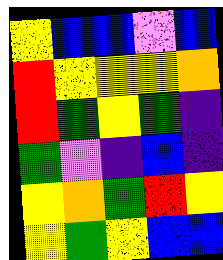[["yellow", "blue", "blue", "violet", "blue"], ["red", "yellow", "yellow", "yellow", "orange"], ["red", "green", "yellow", "green", "indigo"], ["green", "violet", "indigo", "blue", "indigo"], ["yellow", "orange", "green", "red", "yellow"], ["yellow", "green", "yellow", "blue", "blue"]]